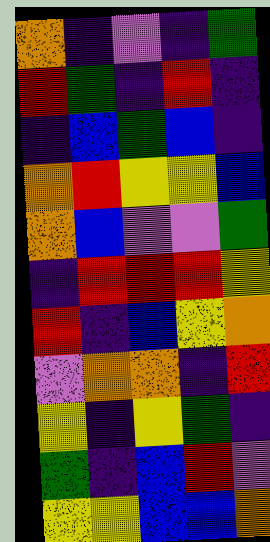[["orange", "indigo", "violet", "indigo", "green"], ["red", "green", "indigo", "red", "indigo"], ["indigo", "blue", "green", "blue", "indigo"], ["orange", "red", "yellow", "yellow", "blue"], ["orange", "blue", "violet", "violet", "green"], ["indigo", "red", "red", "red", "yellow"], ["red", "indigo", "blue", "yellow", "orange"], ["violet", "orange", "orange", "indigo", "red"], ["yellow", "indigo", "yellow", "green", "indigo"], ["green", "indigo", "blue", "red", "violet"], ["yellow", "yellow", "blue", "blue", "orange"]]